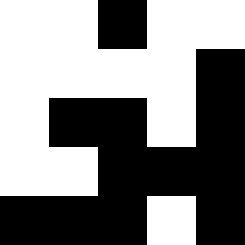[["white", "white", "black", "white", "white"], ["white", "white", "white", "white", "black"], ["white", "black", "black", "white", "black"], ["white", "white", "black", "black", "black"], ["black", "black", "black", "white", "black"]]